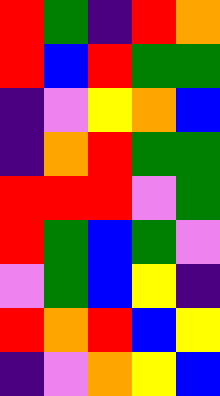[["red", "green", "indigo", "red", "orange"], ["red", "blue", "red", "green", "green"], ["indigo", "violet", "yellow", "orange", "blue"], ["indigo", "orange", "red", "green", "green"], ["red", "red", "red", "violet", "green"], ["red", "green", "blue", "green", "violet"], ["violet", "green", "blue", "yellow", "indigo"], ["red", "orange", "red", "blue", "yellow"], ["indigo", "violet", "orange", "yellow", "blue"]]